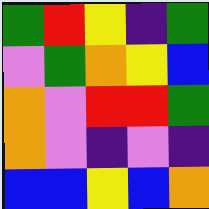[["green", "red", "yellow", "indigo", "green"], ["violet", "green", "orange", "yellow", "blue"], ["orange", "violet", "red", "red", "green"], ["orange", "violet", "indigo", "violet", "indigo"], ["blue", "blue", "yellow", "blue", "orange"]]